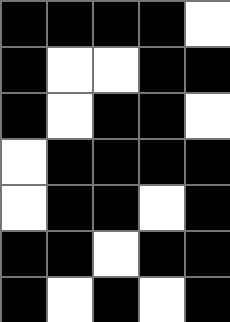[["black", "black", "black", "black", "white"], ["black", "white", "white", "black", "black"], ["black", "white", "black", "black", "white"], ["white", "black", "black", "black", "black"], ["white", "black", "black", "white", "black"], ["black", "black", "white", "black", "black"], ["black", "white", "black", "white", "black"]]